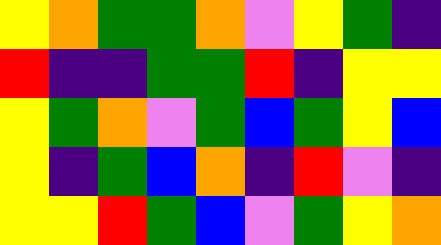[["yellow", "orange", "green", "green", "orange", "violet", "yellow", "green", "indigo"], ["red", "indigo", "indigo", "green", "green", "red", "indigo", "yellow", "yellow"], ["yellow", "green", "orange", "violet", "green", "blue", "green", "yellow", "blue"], ["yellow", "indigo", "green", "blue", "orange", "indigo", "red", "violet", "indigo"], ["yellow", "yellow", "red", "green", "blue", "violet", "green", "yellow", "orange"]]